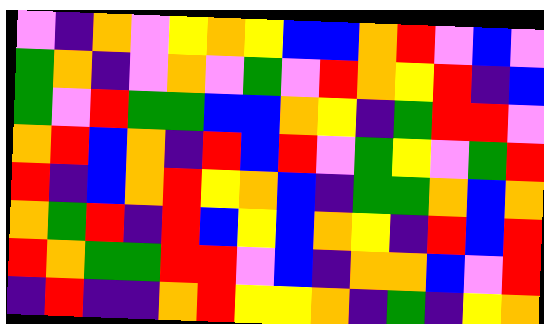[["violet", "indigo", "orange", "violet", "yellow", "orange", "yellow", "blue", "blue", "orange", "red", "violet", "blue", "violet"], ["green", "orange", "indigo", "violet", "orange", "violet", "green", "violet", "red", "orange", "yellow", "red", "indigo", "blue"], ["green", "violet", "red", "green", "green", "blue", "blue", "orange", "yellow", "indigo", "green", "red", "red", "violet"], ["orange", "red", "blue", "orange", "indigo", "red", "blue", "red", "violet", "green", "yellow", "violet", "green", "red"], ["red", "indigo", "blue", "orange", "red", "yellow", "orange", "blue", "indigo", "green", "green", "orange", "blue", "orange"], ["orange", "green", "red", "indigo", "red", "blue", "yellow", "blue", "orange", "yellow", "indigo", "red", "blue", "red"], ["red", "orange", "green", "green", "red", "red", "violet", "blue", "indigo", "orange", "orange", "blue", "violet", "red"], ["indigo", "red", "indigo", "indigo", "orange", "red", "yellow", "yellow", "orange", "indigo", "green", "indigo", "yellow", "orange"]]